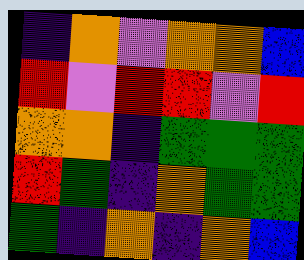[["indigo", "orange", "violet", "orange", "orange", "blue"], ["red", "violet", "red", "red", "violet", "red"], ["orange", "orange", "indigo", "green", "green", "green"], ["red", "green", "indigo", "orange", "green", "green"], ["green", "indigo", "orange", "indigo", "orange", "blue"]]